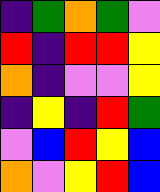[["indigo", "green", "orange", "green", "violet"], ["red", "indigo", "red", "red", "yellow"], ["orange", "indigo", "violet", "violet", "yellow"], ["indigo", "yellow", "indigo", "red", "green"], ["violet", "blue", "red", "yellow", "blue"], ["orange", "violet", "yellow", "red", "blue"]]